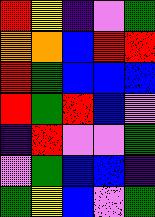[["red", "yellow", "indigo", "violet", "green"], ["orange", "orange", "blue", "red", "red"], ["red", "green", "blue", "blue", "blue"], ["red", "green", "red", "blue", "violet"], ["indigo", "red", "violet", "violet", "green"], ["violet", "green", "blue", "blue", "indigo"], ["green", "yellow", "blue", "violet", "green"]]